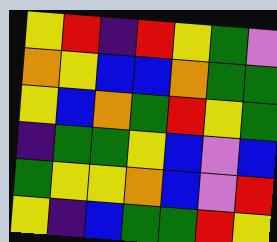[["yellow", "red", "indigo", "red", "yellow", "green", "violet"], ["orange", "yellow", "blue", "blue", "orange", "green", "green"], ["yellow", "blue", "orange", "green", "red", "yellow", "green"], ["indigo", "green", "green", "yellow", "blue", "violet", "blue"], ["green", "yellow", "yellow", "orange", "blue", "violet", "red"], ["yellow", "indigo", "blue", "green", "green", "red", "yellow"]]